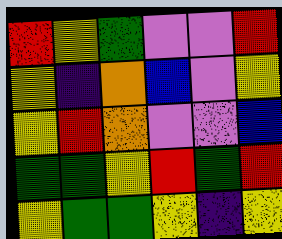[["red", "yellow", "green", "violet", "violet", "red"], ["yellow", "indigo", "orange", "blue", "violet", "yellow"], ["yellow", "red", "orange", "violet", "violet", "blue"], ["green", "green", "yellow", "red", "green", "red"], ["yellow", "green", "green", "yellow", "indigo", "yellow"]]